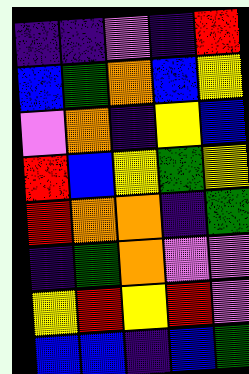[["indigo", "indigo", "violet", "indigo", "red"], ["blue", "green", "orange", "blue", "yellow"], ["violet", "orange", "indigo", "yellow", "blue"], ["red", "blue", "yellow", "green", "yellow"], ["red", "orange", "orange", "indigo", "green"], ["indigo", "green", "orange", "violet", "violet"], ["yellow", "red", "yellow", "red", "violet"], ["blue", "blue", "indigo", "blue", "green"]]